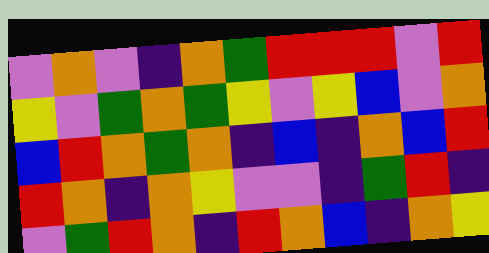[["violet", "orange", "violet", "indigo", "orange", "green", "red", "red", "red", "violet", "red"], ["yellow", "violet", "green", "orange", "green", "yellow", "violet", "yellow", "blue", "violet", "orange"], ["blue", "red", "orange", "green", "orange", "indigo", "blue", "indigo", "orange", "blue", "red"], ["red", "orange", "indigo", "orange", "yellow", "violet", "violet", "indigo", "green", "red", "indigo"], ["violet", "green", "red", "orange", "indigo", "red", "orange", "blue", "indigo", "orange", "yellow"]]